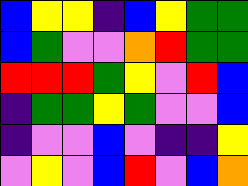[["blue", "yellow", "yellow", "indigo", "blue", "yellow", "green", "green"], ["blue", "green", "violet", "violet", "orange", "red", "green", "green"], ["red", "red", "red", "green", "yellow", "violet", "red", "blue"], ["indigo", "green", "green", "yellow", "green", "violet", "violet", "blue"], ["indigo", "violet", "violet", "blue", "violet", "indigo", "indigo", "yellow"], ["violet", "yellow", "violet", "blue", "red", "violet", "blue", "orange"]]